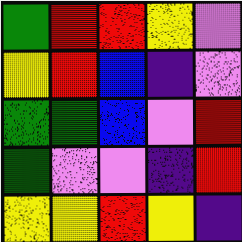[["green", "red", "red", "yellow", "violet"], ["yellow", "red", "blue", "indigo", "violet"], ["green", "green", "blue", "violet", "red"], ["green", "violet", "violet", "indigo", "red"], ["yellow", "yellow", "red", "yellow", "indigo"]]